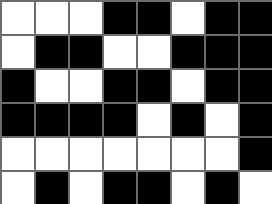[["white", "white", "white", "black", "black", "white", "black", "black"], ["white", "black", "black", "white", "white", "black", "black", "black"], ["black", "white", "white", "black", "black", "white", "black", "black"], ["black", "black", "black", "black", "white", "black", "white", "black"], ["white", "white", "white", "white", "white", "white", "white", "black"], ["white", "black", "white", "black", "black", "white", "black", "white"]]